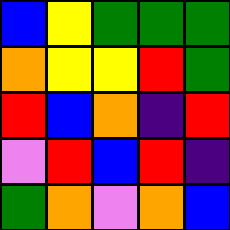[["blue", "yellow", "green", "green", "green"], ["orange", "yellow", "yellow", "red", "green"], ["red", "blue", "orange", "indigo", "red"], ["violet", "red", "blue", "red", "indigo"], ["green", "orange", "violet", "orange", "blue"]]